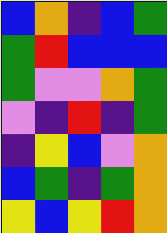[["blue", "orange", "indigo", "blue", "green"], ["green", "red", "blue", "blue", "blue"], ["green", "violet", "violet", "orange", "green"], ["violet", "indigo", "red", "indigo", "green"], ["indigo", "yellow", "blue", "violet", "orange"], ["blue", "green", "indigo", "green", "orange"], ["yellow", "blue", "yellow", "red", "orange"]]